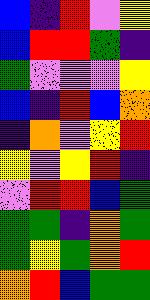[["blue", "indigo", "red", "violet", "yellow"], ["blue", "red", "red", "green", "indigo"], ["green", "violet", "violet", "violet", "yellow"], ["blue", "indigo", "red", "blue", "orange"], ["indigo", "orange", "violet", "yellow", "red"], ["yellow", "violet", "yellow", "red", "indigo"], ["violet", "red", "red", "blue", "green"], ["green", "green", "indigo", "orange", "green"], ["green", "yellow", "green", "orange", "red"], ["orange", "red", "blue", "green", "green"]]